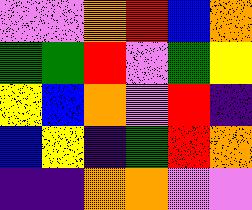[["violet", "violet", "orange", "red", "blue", "orange"], ["green", "green", "red", "violet", "green", "yellow"], ["yellow", "blue", "orange", "violet", "red", "indigo"], ["blue", "yellow", "indigo", "green", "red", "orange"], ["indigo", "indigo", "orange", "orange", "violet", "violet"]]